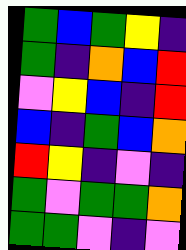[["green", "blue", "green", "yellow", "indigo"], ["green", "indigo", "orange", "blue", "red"], ["violet", "yellow", "blue", "indigo", "red"], ["blue", "indigo", "green", "blue", "orange"], ["red", "yellow", "indigo", "violet", "indigo"], ["green", "violet", "green", "green", "orange"], ["green", "green", "violet", "indigo", "violet"]]